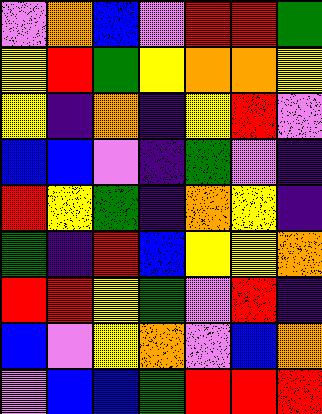[["violet", "orange", "blue", "violet", "red", "red", "green"], ["yellow", "red", "green", "yellow", "orange", "orange", "yellow"], ["yellow", "indigo", "orange", "indigo", "yellow", "red", "violet"], ["blue", "blue", "violet", "indigo", "green", "violet", "indigo"], ["red", "yellow", "green", "indigo", "orange", "yellow", "indigo"], ["green", "indigo", "red", "blue", "yellow", "yellow", "orange"], ["red", "red", "yellow", "green", "violet", "red", "indigo"], ["blue", "violet", "yellow", "orange", "violet", "blue", "orange"], ["violet", "blue", "blue", "green", "red", "red", "red"]]